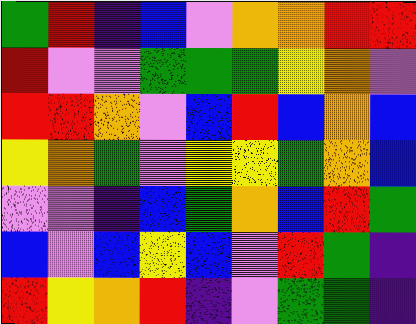[["green", "red", "indigo", "blue", "violet", "orange", "orange", "red", "red"], ["red", "violet", "violet", "green", "green", "green", "yellow", "orange", "violet"], ["red", "red", "orange", "violet", "blue", "red", "blue", "orange", "blue"], ["yellow", "orange", "green", "violet", "yellow", "yellow", "green", "orange", "blue"], ["violet", "violet", "indigo", "blue", "green", "orange", "blue", "red", "green"], ["blue", "violet", "blue", "yellow", "blue", "violet", "red", "green", "indigo"], ["red", "yellow", "orange", "red", "indigo", "violet", "green", "green", "indigo"]]